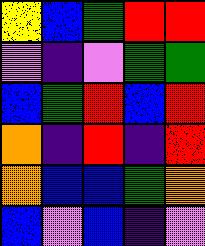[["yellow", "blue", "green", "red", "red"], ["violet", "indigo", "violet", "green", "green"], ["blue", "green", "red", "blue", "red"], ["orange", "indigo", "red", "indigo", "red"], ["orange", "blue", "blue", "green", "orange"], ["blue", "violet", "blue", "indigo", "violet"]]